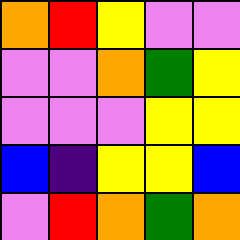[["orange", "red", "yellow", "violet", "violet"], ["violet", "violet", "orange", "green", "yellow"], ["violet", "violet", "violet", "yellow", "yellow"], ["blue", "indigo", "yellow", "yellow", "blue"], ["violet", "red", "orange", "green", "orange"]]